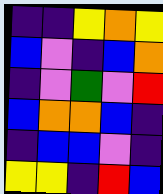[["indigo", "indigo", "yellow", "orange", "yellow"], ["blue", "violet", "indigo", "blue", "orange"], ["indigo", "violet", "green", "violet", "red"], ["blue", "orange", "orange", "blue", "indigo"], ["indigo", "blue", "blue", "violet", "indigo"], ["yellow", "yellow", "indigo", "red", "blue"]]